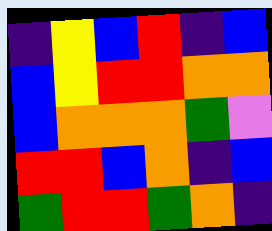[["indigo", "yellow", "blue", "red", "indigo", "blue"], ["blue", "yellow", "red", "red", "orange", "orange"], ["blue", "orange", "orange", "orange", "green", "violet"], ["red", "red", "blue", "orange", "indigo", "blue"], ["green", "red", "red", "green", "orange", "indigo"]]